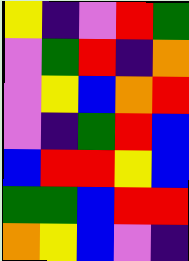[["yellow", "indigo", "violet", "red", "green"], ["violet", "green", "red", "indigo", "orange"], ["violet", "yellow", "blue", "orange", "red"], ["violet", "indigo", "green", "red", "blue"], ["blue", "red", "red", "yellow", "blue"], ["green", "green", "blue", "red", "red"], ["orange", "yellow", "blue", "violet", "indigo"]]